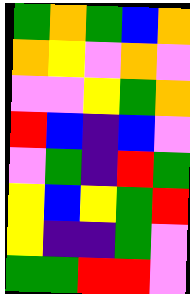[["green", "orange", "green", "blue", "orange"], ["orange", "yellow", "violet", "orange", "violet"], ["violet", "violet", "yellow", "green", "orange"], ["red", "blue", "indigo", "blue", "violet"], ["violet", "green", "indigo", "red", "green"], ["yellow", "blue", "yellow", "green", "red"], ["yellow", "indigo", "indigo", "green", "violet"], ["green", "green", "red", "red", "violet"]]